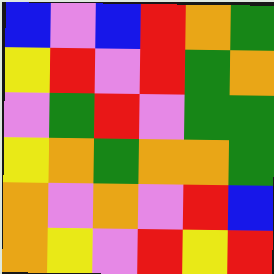[["blue", "violet", "blue", "red", "orange", "green"], ["yellow", "red", "violet", "red", "green", "orange"], ["violet", "green", "red", "violet", "green", "green"], ["yellow", "orange", "green", "orange", "orange", "green"], ["orange", "violet", "orange", "violet", "red", "blue"], ["orange", "yellow", "violet", "red", "yellow", "red"]]